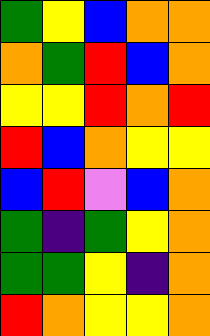[["green", "yellow", "blue", "orange", "orange"], ["orange", "green", "red", "blue", "orange"], ["yellow", "yellow", "red", "orange", "red"], ["red", "blue", "orange", "yellow", "yellow"], ["blue", "red", "violet", "blue", "orange"], ["green", "indigo", "green", "yellow", "orange"], ["green", "green", "yellow", "indigo", "orange"], ["red", "orange", "yellow", "yellow", "orange"]]